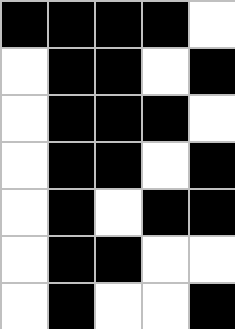[["black", "black", "black", "black", "white"], ["white", "black", "black", "white", "black"], ["white", "black", "black", "black", "white"], ["white", "black", "black", "white", "black"], ["white", "black", "white", "black", "black"], ["white", "black", "black", "white", "white"], ["white", "black", "white", "white", "black"]]